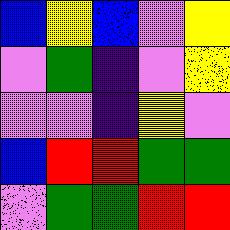[["blue", "yellow", "blue", "violet", "yellow"], ["violet", "green", "indigo", "violet", "yellow"], ["violet", "violet", "indigo", "yellow", "violet"], ["blue", "red", "red", "green", "green"], ["violet", "green", "green", "red", "red"]]